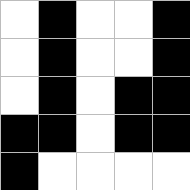[["white", "black", "white", "white", "black"], ["white", "black", "white", "white", "black"], ["white", "black", "white", "black", "black"], ["black", "black", "white", "black", "black"], ["black", "white", "white", "white", "white"]]